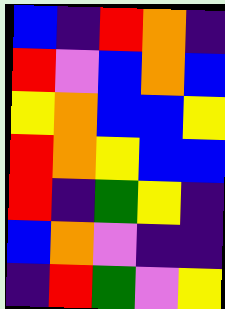[["blue", "indigo", "red", "orange", "indigo"], ["red", "violet", "blue", "orange", "blue"], ["yellow", "orange", "blue", "blue", "yellow"], ["red", "orange", "yellow", "blue", "blue"], ["red", "indigo", "green", "yellow", "indigo"], ["blue", "orange", "violet", "indigo", "indigo"], ["indigo", "red", "green", "violet", "yellow"]]